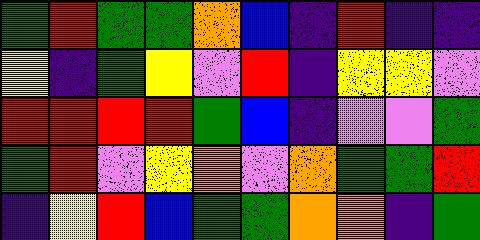[["green", "red", "green", "green", "orange", "blue", "indigo", "red", "indigo", "indigo"], ["yellow", "indigo", "green", "yellow", "violet", "red", "indigo", "yellow", "yellow", "violet"], ["red", "red", "red", "red", "green", "blue", "indigo", "violet", "violet", "green"], ["green", "red", "violet", "yellow", "orange", "violet", "orange", "green", "green", "red"], ["indigo", "yellow", "red", "blue", "green", "green", "orange", "orange", "indigo", "green"]]